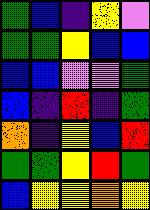[["green", "blue", "indigo", "yellow", "violet"], ["green", "green", "yellow", "blue", "blue"], ["blue", "blue", "violet", "violet", "green"], ["blue", "indigo", "red", "indigo", "green"], ["orange", "indigo", "yellow", "blue", "red"], ["green", "green", "yellow", "red", "green"], ["blue", "yellow", "yellow", "orange", "yellow"]]